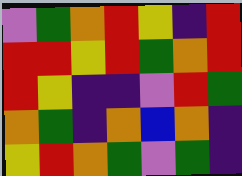[["violet", "green", "orange", "red", "yellow", "indigo", "red"], ["red", "red", "yellow", "red", "green", "orange", "red"], ["red", "yellow", "indigo", "indigo", "violet", "red", "green"], ["orange", "green", "indigo", "orange", "blue", "orange", "indigo"], ["yellow", "red", "orange", "green", "violet", "green", "indigo"]]